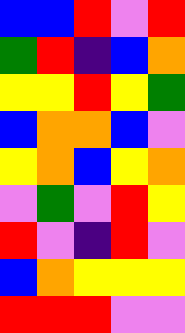[["blue", "blue", "red", "violet", "red"], ["green", "red", "indigo", "blue", "orange"], ["yellow", "yellow", "red", "yellow", "green"], ["blue", "orange", "orange", "blue", "violet"], ["yellow", "orange", "blue", "yellow", "orange"], ["violet", "green", "violet", "red", "yellow"], ["red", "violet", "indigo", "red", "violet"], ["blue", "orange", "yellow", "yellow", "yellow"], ["red", "red", "red", "violet", "violet"]]